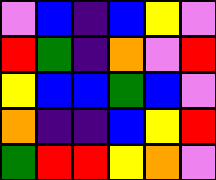[["violet", "blue", "indigo", "blue", "yellow", "violet"], ["red", "green", "indigo", "orange", "violet", "red"], ["yellow", "blue", "blue", "green", "blue", "violet"], ["orange", "indigo", "indigo", "blue", "yellow", "red"], ["green", "red", "red", "yellow", "orange", "violet"]]